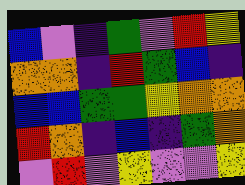[["blue", "violet", "indigo", "green", "violet", "red", "yellow"], ["orange", "orange", "indigo", "red", "green", "blue", "indigo"], ["blue", "blue", "green", "green", "yellow", "orange", "orange"], ["red", "orange", "indigo", "blue", "indigo", "green", "orange"], ["violet", "red", "violet", "yellow", "violet", "violet", "yellow"]]